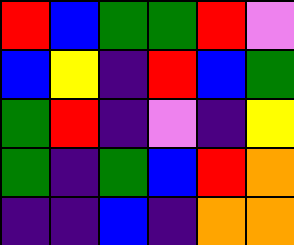[["red", "blue", "green", "green", "red", "violet"], ["blue", "yellow", "indigo", "red", "blue", "green"], ["green", "red", "indigo", "violet", "indigo", "yellow"], ["green", "indigo", "green", "blue", "red", "orange"], ["indigo", "indigo", "blue", "indigo", "orange", "orange"]]